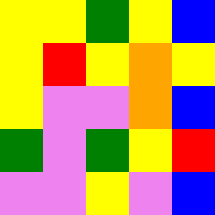[["yellow", "yellow", "green", "yellow", "blue"], ["yellow", "red", "yellow", "orange", "yellow"], ["yellow", "violet", "violet", "orange", "blue"], ["green", "violet", "green", "yellow", "red"], ["violet", "violet", "yellow", "violet", "blue"]]